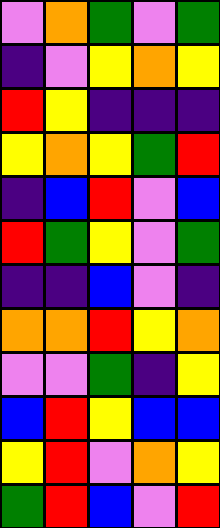[["violet", "orange", "green", "violet", "green"], ["indigo", "violet", "yellow", "orange", "yellow"], ["red", "yellow", "indigo", "indigo", "indigo"], ["yellow", "orange", "yellow", "green", "red"], ["indigo", "blue", "red", "violet", "blue"], ["red", "green", "yellow", "violet", "green"], ["indigo", "indigo", "blue", "violet", "indigo"], ["orange", "orange", "red", "yellow", "orange"], ["violet", "violet", "green", "indigo", "yellow"], ["blue", "red", "yellow", "blue", "blue"], ["yellow", "red", "violet", "orange", "yellow"], ["green", "red", "blue", "violet", "red"]]